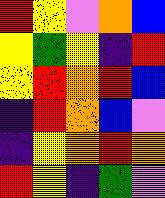[["red", "yellow", "violet", "orange", "blue"], ["yellow", "green", "yellow", "indigo", "red"], ["yellow", "red", "orange", "red", "blue"], ["indigo", "red", "orange", "blue", "violet"], ["indigo", "yellow", "orange", "red", "orange"], ["red", "yellow", "indigo", "green", "violet"]]